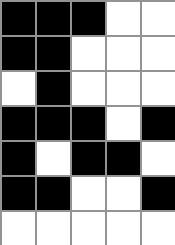[["black", "black", "black", "white", "white"], ["black", "black", "white", "white", "white"], ["white", "black", "white", "white", "white"], ["black", "black", "black", "white", "black"], ["black", "white", "black", "black", "white"], ["black", "black", "white", "white", "black"], ["white", "white", "white", "white", "white"]]